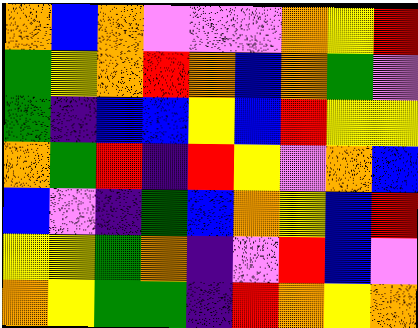[["orange", "blue", "orange", "violet", "violet", "violet", "orange", "yellow", "red"], ["green", "yellow", "orange", "red", "orange", "blue", "orange", "green", "violet"], ["green", "indigo", "blue", "blue", "yellow", "blue", "red", "yellow", "yellow"], ["orange", "green", "red", "indigo", "red", "yellow", "violet", "orange", "blue"], ["blue", "violet", "indigo", "green", "blue", "orange", "yellow", "blue", "red"], ["yellow", "yellow", "green", "orange", "indigo", "violet", "red", "blue", "violet"], ["orange", "yellow", "green", "green", "indigo", "red", "orange", "yellow", "orange"]]